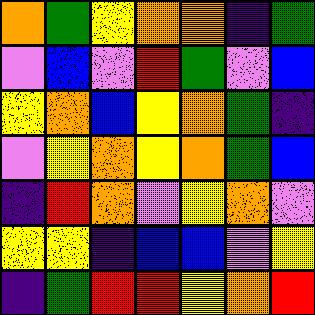[["orange", "green", "yellow", "orange", "orange", "indigo", "green"], ["violet", "blue", "violet", "red", "green", "violet", "blue"], ["yellow", "orange", "blue", "yellow", "orange", "green", "indigo"], ["violet", "yellow", "orange", "yellow", "orange", "green", "blue"], ["indigo", "red", "orange", "violet", "yellow", "orange", "violet"], ["yellow", "yellow", "indigo", "blue", "blue", "violet", "yellow"], ["indigo", "green", "red", "red", "yellow", "orange", "red"]]